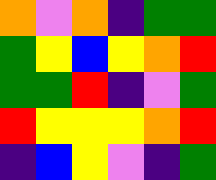[["orange", "violet", "orange", "indigo", "green", "green"], ["green", "yellow", "blue", "yellow", "orange", "red"], ["green", "green", "red", "indigo", "violet", "green"], ["red", "yellow", "yellow", "yellow", "orange", "red"], ["indigo", "blue", "yellow", "violet", "indigo", "green"]]